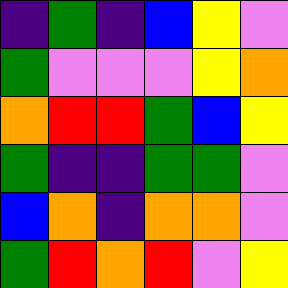[["indigo", "green", "indigo", "blue", "yellow", "violet"], ["green", "violet", "violet", "violet", "yellow", "orange"], ["orange", "red", "red", "green", "blue", "yellow"], ["green", "indigo", "indigo", "green", "green", "violet"], ["blue", "orange", "indigo", "orange", "orange", "violet"], ["green", "red", "orange", "red", "violet", "yellow"]]